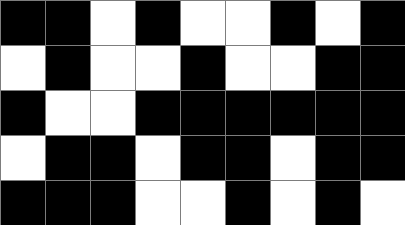[["black", "black", "white", "black", "white", "white", "black", "white", "black"], ["white", "black", "white", "white", "black", "white", "white", "black", "black"], ["black", "white", "white", "black", "black", "black", "black", "black", "black"], ["white", "black", "black", "white", "black", "black", "white", "black", "black"], ["black", "black", "black", "white", "white", "black", "white", "black", "white"]]